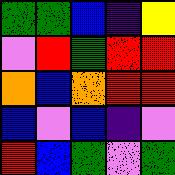[["green", "green", "blue", "indigo", "yellow"], ["violet", "red", "green", "red", "red"], ["orange", "blue", "orange", "red", "red"], ["blue", "violet", "blue", "indigo", "violet"], ["red", "blue", "green", "violet", "green"]]